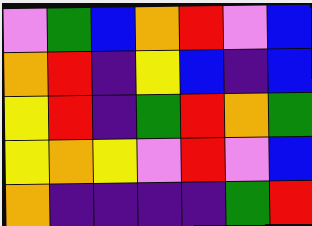[["violet", "green", "blue", "orange", "red", "violet", "blue"], ["orange", "red", "indigo", "yellow", "blue", "indigo", "blue"], ["yellow", "red", "indigo", "green", "red", "orange", "green"], ["yellow", "orange", "yellow", "violet", "red", "violet", "blue"], ["orange", "indigo", "indigo", "indigo", "indigo", "green", "red"]]